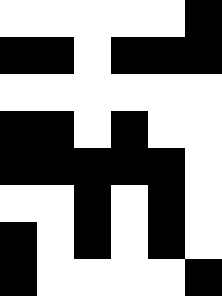[["white", "white", "white", "white", "white", "black"], ["black", "black", "white", "black", "black", "black"], ["white", "white", "white", "white", "white", "white"], ["black", "black", "white", "black", "white", "white"], ["black", "black", "black", "black", "black", "white"], ["white", "white", "black", "white", "black", "white"], ["black", "white", "black", "white", "black", "white"], ["black", "white", "white", "white", "white", "black"]]